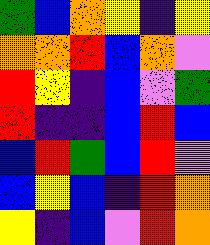[["green", "blue", "orange", "yellow", "indigo", "yellow"], ["orange", "orange", "red", "blue", "orange", "violet"], ["red", "yellow", "indigo", "blue", "violet", "green"], ["red", "indigo", "indigo", "blue", "red", "blue"], ["blue", "red", "green", "blue", "red", "violet"], ["blue", "yellow", "blue", "indigo", "red", "orange"], ["yellow", "indigo", "blue", "violet", "red", "orange"]]